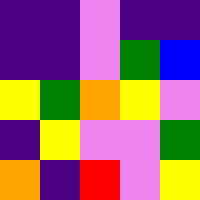[["indigo", "indigo", "violet", "indigo", "indigo"], ["indigo", "indigo", "violet", "green", "blue"], ["yellow", "green", "orange", "yellow", "violet"], ["indigo", "yellow", "violet", "violet", "green"], ["orange", "indigo", "red", "violet", "yellow"]]